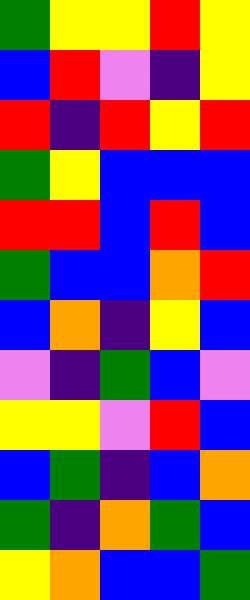[["green", "yellow", "yellow", "red", "yellow"], ["blue", "red", "violet", "indigo", "yellow"], ["red", "indigo", "red", "yellow", "red"], ["green", "yellow", "blue", "blue", "blue"], ["red", "red", "blue", "red", "blue"], ["green", "blue", "blue", "orange", "red"], ["blue", "orange", "indigo", "yellow", "blue"], ["violet", "indigo", "green", "blue", "violet"], ["yellow", "yellow", "violet", "red", "blue"], ["blue", "green", "indigo", "blue", "orange"], ["green", "indigo", "orange", "green", "blue"], ["yellow", "orange", "blue", "blue", "green"]]